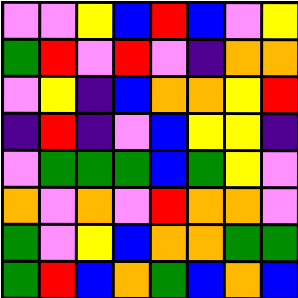[["violet", "violet", "yellow", "blue", "red", "blue", "violet", "yellow"], ["green", "red", "violet", "red", "violet", "indigo", "orange", "orange"], ["violet", "yellow", "indigo", "blue", "orange", "orange", "yellow", "red"], ["indigo", "red", "indigo", "violet", "blue", "yellow", "yellow", "indigo"], ["violet", "green", "green", "green", "blue", "green", "yellow", "violet"], ["orange", "violet", "orange", "violet", "red", "orange", "orange", "violet"], ["green", "violet", "yellow", "blue", "orange", "orange", "green", "green"], ["green", "red", "blue", "orange", "green", "blue", "orange", "blue"]]